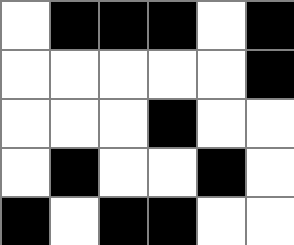[["white", "black", "black", "black", "white", "black"], ["white", "white", "white", "white", "white", "black"], ["white", "white", "white", "black", "white", "white"], ["white", "black", "white", "white", "black", "white"], ["black", "white", "black", "black", "white", "white"]]